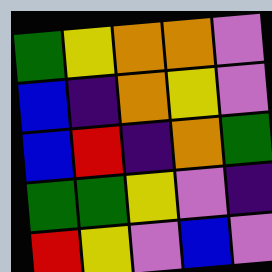[["green", "yellow", "orange", "orange", "violet"], ["blue", "indigo", "orange", "yellow", "violet"], ["blue", "red", "indigo", "orange", "green"], ["green", "green", "yellow", "violet", "indigo"], ["red", "yellow", "violet", "blue", "violet"]]